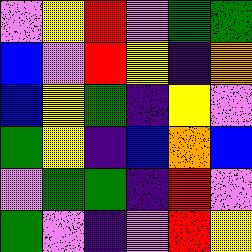[["violet", "yellow", "red", "violet", "green", "green"], ["blue", "violet", "red", "yellow", "indigo", "orange"], ["blue", "yellow", "green", "indigo", "yellow", "violet"], ["green", "yellow", "indigo", "blue", "orange", "blue"], ["violet", "green", "green", "indigo", "red", "violet"], ["green", "violet", "indigo", "violet", "red", "yellow"]]